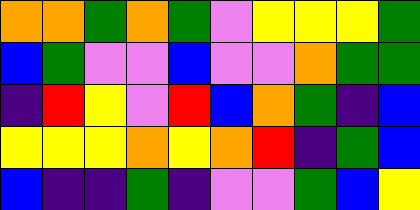[["orange", "orange", "green", "orange", "green", "violet", "yellow", "yellow", "yellow", "green"], ["blue", "green", "violet", "violet", "blue", "violet", "violet", "orange", "green", "green"], ["indigo", "red", "yellow", "violet", "red", "blue", "orange", "green", "indigo", "blue"], ["yellow", "yellow", "yellow", "orange", "yellow", "orange", "red", "indigo", "green", "blue"], ["blue", "indigo", "indigo", "green", "indigo", "violet", "violet", "green", "blue", "yellow"]]